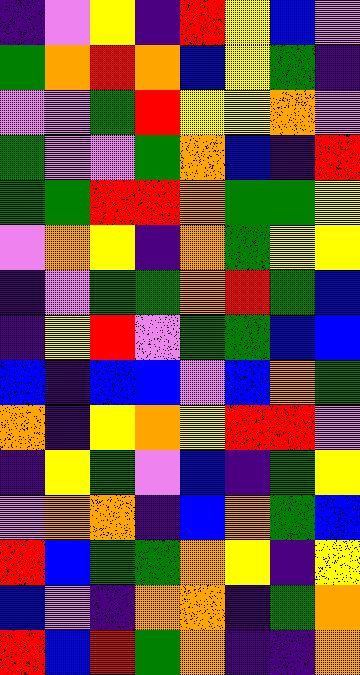[["indigo", "violet", "yellow", "indigo", "red", "yellow", "blue", "violet"], ["green", "orange", "red", "orange", "blue", "yellow", "green", "indigo"], ["violet", "violet", "green", "red", "yellow", "yellow", "orange", "violet"], ["green", "violet", "violet", "green", "orange", "blue", "indigo", "red"], ["green", "green", "red", "red", "orange", "green", "green", "yellow"], ["violet", "orange", "yellow", "indigo", "orange", "green", "yellow", "yellow"], ["indigo", "violet", "green", "green", "orange", "red", "green", "blue"], ["indigo", "yellow", "red", "violet", "green", "green", "blue", "blue"], ["blue", "indigo", "blue", "blue", "violet", "blue", "orange", "green"], ["orange", "indigo", "yellow", "orange", "yellow", "red", "red", "violet"], ["indigo", "yellow", "green", "violet", "blue", "indigo", "green", "yellow"], ["violet", "orange", "orange", "indigo", "blue", "orange", "green", "blue"], ["red", "blue", "green", "green", "orange", "yellow", "indigo", "yellow"], ["blue", "violet", "indigo", "orange", "orange", "indigo", "green", "orange"], ["red", "blue", "red", "green", "orange", "indigo", "indigo", "orange"]]